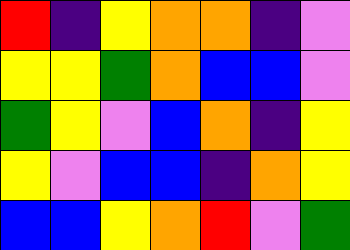[["red", "indigo", "yellow", "orange", "orange", "indigo", "violet"], ["yellow", "yellow", "green", "orange", "blue", "blue", "violet"], ["green", "yellow", "violet", "blue", "orange", "indigo", "yellow"], ["yellow", "violet", "blue", "blue", "indigo", "orange", "yellow"], ["blue", "blue", "yellow", "orange", "red", "violet", "green"]]